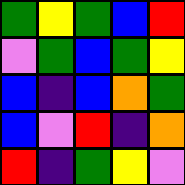[["green", "yellow", "green", "blue", "red"], ["violet", "green", "blue", "green", "yellow"], ["blue", "indigo", "blue", "orange", "green"], ["blue", "violet", "red", "indigo", "orange"], ["red", "indigo", "green", "yellow", "violet"]]